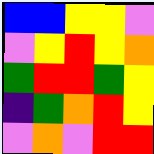[["blue", "blue", "yellow", "yellow", "violet"], ["violet", "yellow", "red", "yellow", "orange"], ["green", "red", "red", "green", "yellow"], ["indigo", "green", "orange", "red", "yellow"], ["violet", "orange", "violet", "red", "red"]]